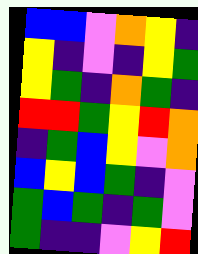[["blue", "blue", "violet", "orange", "yellow", "indigo"], ["yellow", "indigo", "violet", "indigo", "yellow", "green"], ["yellow", "green", "indigo", "orange", "green", "indigo"], ["red", "red", "green", "yellow", "red", "orange"], ["indigo", "green", "blue", "yellow", "violet", "orange"], ["blue", "yellow", "blue", "green", "indigo", "violet"], ["green", "blue", "green", "indigo", "green", "violet"], ["green", "indigo", "indigo", "violet", "yellow", "red"]]